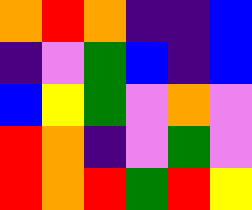[["orange", "red", "orange", "indigo", "indigo", "blue"], ["indigo", "violet", "green", "blue", "indigo", "blue"], ["blue", "yellow", "green", "violet", "orange", "violet"], ["red", "orange", "indigo", "violet", "green", "violet"], ["red", "orange", "red", "green", "red", "yellow"]]